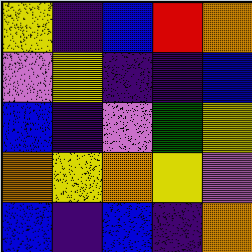[["yellow", "indigo", "blue", "red", "orange"], ["violet", "yellow", "indigo", "indigo", "blue"], ["blue", "indigo", "violet", "green", "yellow"], ["orange", "yellow", "orange", "yellow", "violet"], ["blue", "indigo", "blue", "indigo", "orange"]]